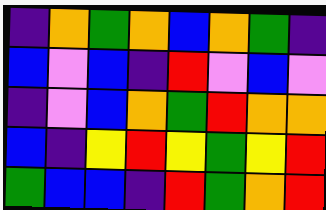[["indigo", "orange", "green", "orange", "blue", "orange", "green", "indigo"], ["blue", "violet", "blue", "indigo", "red", "violet", "blue", "violet"], ["indigo", "violet", "blue", "orange", "green", "red", "orange", "orange"], ["blue", "indigo", "yellow", "red", "yellow", "green", "yellow", "red"], ["green", "blue", "blue", "indigo", "red", "green", "orange", "red"]]